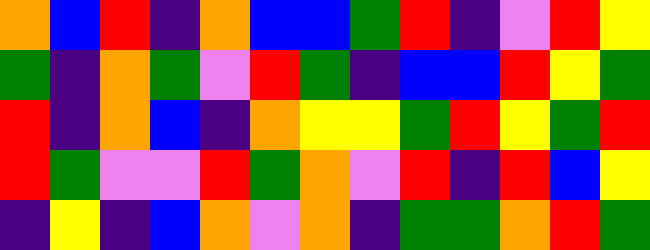[["orange", "blue", "red", "indigo", "orange", "blue", "blue", "green", "red", "indigo", "violet", "red", "yellow"], ["green", "indigo", "orange", "green", "violet", "red", "green", "indigo", "blue", "blue", "red", "yellow", "green"], ["red", "indigo", "orange", "blue", "indigo", "orange", "yellow", "yellow", "green", "red", "yellow", "green", "red"], ["red", "green", "violet", "violet", "red", "green", "orange", "violet", "red", "indigo", "red", "blue", "yellow"], ["indigo", "yellow", "indigo", "blue", "orange", "violet", "orange", "indigo", "green", "green", "orange", "red", "green"]]